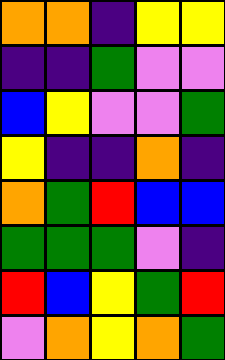[["orange", "orange", "indigo", "yellow", "yellow"], ["indigo", "indigo", "green", "violet", "violet"], ["blue", "yellow", "violet", "violet", "green"], ["yellow", "indigo", "indigo", "orange", "indigo"], ["orange", "green", "red", "blue", "blue"], ["green", "green", "green", "violet", "indigo"], ["red", "blue", "yellow", "green", "red"], ["violet", "orange", "yellow", "orange", "green"]]